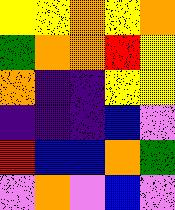[["yellow", "yellow", "orange", "yellow", "orange"], ["green", "orange", "orange", "red", "yellow"], ["orange", "indigo", "indigo", "yellow", "yellow"], ["indigo", "indigo", "indigo", "blue", "violet"], ["red", "blue", "blue", "orange", "green"], ["violet", "orange", "violet", "blue", "violet"]]